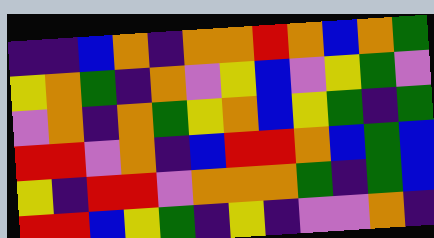[["indigo", "indigo", "blue", "orange", "indigo", "orange", "orange", "red", "orange", "blue", "orange", "green"], ["yellow", "orange", "green", "indigo", "orange", "violet", "yellow", "blue", "violet", "yellow", "green", "violet"], ["violet", "orange", "indigo", "orange", "green", "yellow", "orange", "blue", "yellow", "green", "indigo", "green"], ["red", "red", "violet", "orange", "indigo", "blue", "red", "red", "orange", "blue", "green", "blue"], ["yellow", "indigo", "red", "red", "violet", "orange", "orange", "orange", "green", "indigo", "green", "blue"], ["red", "red", "blue", "yellow", "green", "indigo", "yellow", "indigo", "violet", "violet", "orange", "indigo"]]